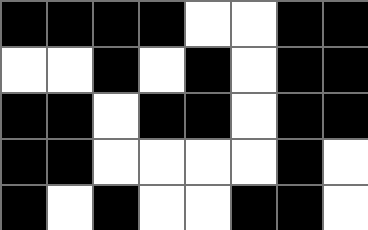[["black", "black", "black", "black", "white", "white", "black", "black"], ["white", "white", "black", "white", "black", "white", "black", "black"], ["black", "black", "white", "black", "black", "white", "black", "black"], ["black", "black", "white", "white", "white", "white", "black", "white"], ["black", "white", "black", "white", "white", "black", "black", "white"]]